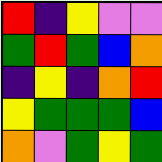[["red", "indigo", "yellow", "violet", "violet"], ["green", "red", "green", "blue", "orange"], ["indigo", "yellow", "indigo", "orange", "red"], ["yellow", "green", "green", "green", "blue"], ["orange", "violet", "green", "yellow", "green"]]